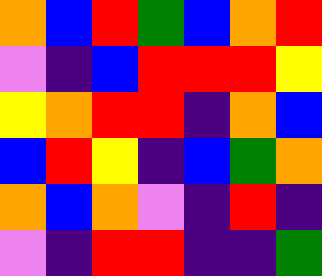[["orange", "blue", "red", "green", "blue", "orange", "red"], ["violet", "indigo", "blue", "red", "red", "red", "yellow"], ["yellow", "orange", "red", "red", "indigo", "orange", "blue"], ["blue", "red", "yellow", "indigo", "blue", "green", "orange"], ["orange", "blue", "orange", "violet", "indigo", "red", "indigo"], ["violet", "indigo", "red", "red", "indigo", "indigo", "green"]]